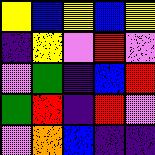[["yellow", "blue", "yellow", "blue", "yellow"], ["indigo", "yellow", "violet", "red", "violet"], ["violet", "green", "indigo", "blue", "red"], ["green", "red", "indigo", "red", "violet"], ["violet", "orange", "blue", "indigo", "indigo"]]